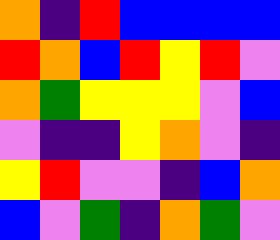[["orange", "indigo", "red", "blue", "blue", "blue", "blue"], ["red", "orange", "blue", "red", "yellow", "red", "violet"], ["orange", "green", "yellow", "yellow", "yellow", "violet", "blue"], ["violet", "indigo", "indigo", "yellow", "orange", "violet", "indigo"], ["yellow", "red", "violet", "violet", "indigo", "blue", "orange"], ["blue", "violet", "green", "indigo", "orange", "green", "violet"]]